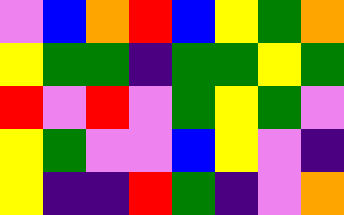[["violet", "blue", "orange", "red", "blue", "yellow", "green", "orange"], ["yellow", "green", "green", "indigo", "green", "green", "yellow", "green"], ["red", "violet", "red", "violet", "green", "yellow", "green", "violet"], ["yellow", "green", "violet", "violet", "blue", "yellow", "violet", "indigo"], ["yellow", "indigo", "indigo", "red", "green", "indigo", "violet", "orange"]]